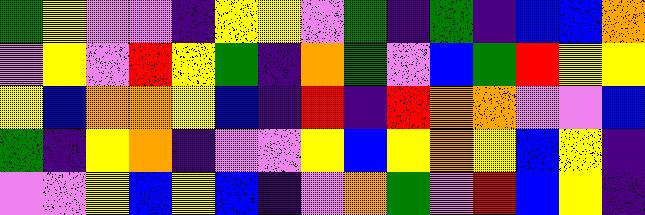[["green", "yellow", "violet", "violet", "indigo", "yellow", "yellow", "violet", "green", "indigo", "green", "indigo", "blue", "blue", "orange"], ["violet", "yellow", "violet", "red", "yellow", "green", "indigo", "orange", "green", "violet", "blue", "green", "red", "yellow", "yellow"], ["yellow", "blue", "orange", "orange", "yellow", "blue", "indigo", "red", "indigo", "red", "orange", "orange", "violet", "violet", "blue"], ["green", "indigo", "yellow", "orange", "indigo", "violet", "violet", "yellow", "blue", "yellow", "orange", "yellow", "blue", "yellow", "indigo"], ["violet", "violet", "yellow", "blue", "yellow", "blue", "indigo", "violet", "orange", "green", "violet", "red", "blue", "yellow", "indigo"]]